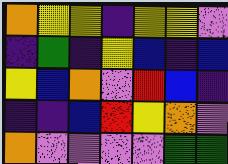[["orange", "yellow", "yellow", "indigo", "yellow", "yellow", "violet"], ["indigo", "green", "indigo", "yellow", "blue", "indigo", "blue"], ["yellow", "blue", "orange", "violet", "red", "blue", "indigo"], ["indigo", "indigo", "blue", "red", "yellow", "orange", "violet"], ["orange", "violet", "violet", "violet", "violet", "green", "green"]]